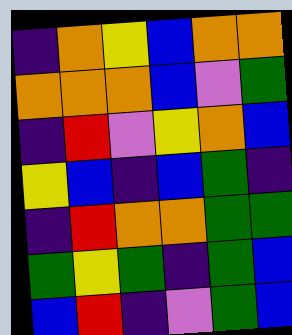[["indigo", "orange", "yellow", "blue", "orange", "orange"], ["orange", "orange", "orange", "blue", "violet", "green"], ["indigo", "red", "violet", "yellow", "orange", "blue"], ["yellow", "blue", "indigo", "blue", "green", "indigo"], ["indigo", "red", "orange", "orange", "green", "green"], ["green", "yellow", "green", "indigo", "green", "blue"], ["blue", "red", "indigo", "violet", "green", "blue"]]